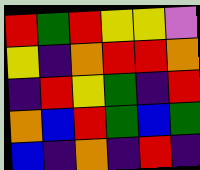[["red", "green", "red", "yellow", "yellow", "violet"], ["yellow", "indigo", "orange", "red", "red", "orange"], ["indigo", "red", "yellow", "green", "indigo", "red"], ["orange", "blue", "red", "green", "blue", "green"], ["blue", "indigo", "orange", "indigo", "red", "indigo"]]